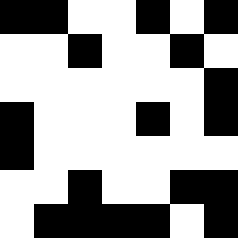[["black", "black", "white", "white", "black", "white", "black"], ["white", "white", "black", "white", "white", "black", "white"], ["white", "white", "white", "white", "white", "white", "black"], ["black", "white", "white", "white", "black", "white", "black"], ["black", "white", "white", "white", "white", "white", "white"], ["white", "white", "black", "white", "white", "black", "black"], ["white", "black", "black", "black", "black", "white", "black"]]